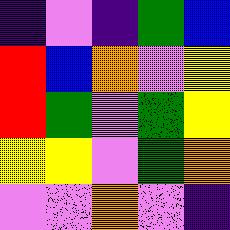[["indigo", "violet", "indigo", "green", "blue"], ["red", "blue", "orange", "violet", "yellow"], ["red", "green", "violet", "green", "yellow"], ["yellow", "yellow", "violet", "green", "orange"], ["violet", "violet", "orange", "violet", "indigo"]]